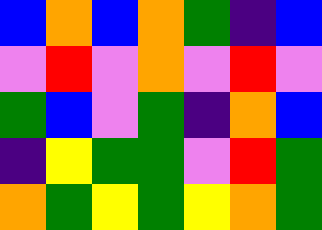[["blue", "orange", "blue", "orange", "green", "indigo", "blue"], ["violet", "red", "violet", "orange", "violet", "red", "violet"], ["green", "blue", "violet", "green", "indigo", "orange", "blue"], ["indigo", "yellow", "green", "green", "violet", "red", "green"], ["orange", "green", "yellow", "green", "yellow", "orange", "green"]]